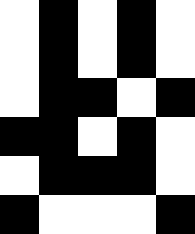[["white", "black", "white", "black", "white"], ["white", "black", "white", "black", "white"], ["white", "black", "black", "white", "black"], ["black", "black", "white", "black", "white"], ["white", "black", "black", "black", "white"], ["black", "white", "white", "white", "black"]]